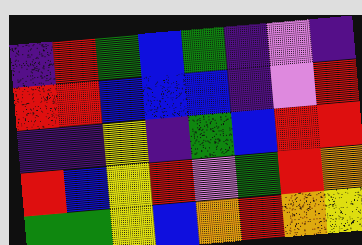[["indigo", "red", "green", "blue", "green", "indigo", "violet", "indigo"], ["red", "red", "blue", "blue", "blue", "indigo", "violet", "red"], ["indigo", "indigo", "yellow", "indigo", "green", "blue", "red", "red"], ["red", "blue", "yellow", "red", "violet", "green", "red", "orange"], ["green", "green", "yellow", "blue", "orange", "red", "orange", "yellow"]]